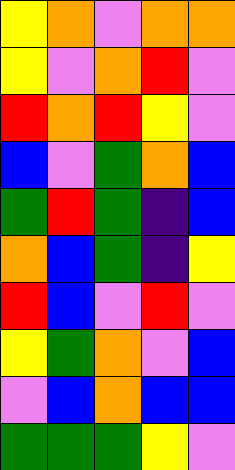[["yellow", "orange", "violet", "orange", "orange"], ["yellow", "violet", "orange", "red", "violet"], ["red", "orange", "red", "yellow", "violet"], ["blue", "violet", "green", "orange", "blue"], ["green", "red", "green", "indigo", "blue"], ["orange", "blue", "green", "indigo", "yellow"], ["red", "blue", "violet", "red", "violet"], ["yellow", "green", "orange", "violet", "blue"], ["violet", "blue", "orange", "blue", "blue"], ["green", "green", "green", "yellow", "violet"]]